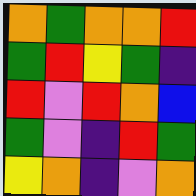[["orange", "green", "orange", "orange", "red"], ["green", "red", "yellow", "green", "indigo"], ["red", "violet", "red", "orange", "blue"], ["green", "violet", "indigo", "red", "green"], ["yellow", "orange", "indigo", "violet", "orange"]]